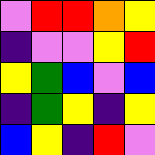[["violet", "red", "red", "orange", "yellow"], ["indigo", "violet", "violet", "yellow", "red"], ["yellow", "green", "blue", "violet", "blue"], ["indigo", "green", "yellow", "indigo", "yellow"], ["blue", "yellow", "indigo", "red", "violet"]]